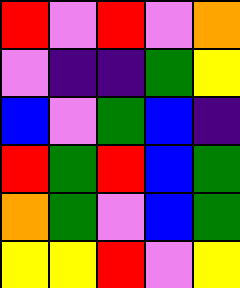[["red", "violet", "red", "violet", "orange"], ["violet", "indigo", "indigo", "green", "yellow"], ["blue", "violet", "green", "blue", "indigo"], ["red", "green", "red", "blue", "green"], ["orange", "green", "violet", "blue", "green"], ["yellow", "yellow", "red", "violet", "yellow"]]